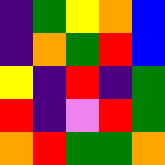[["indigo", "green", "yellow", "orange", "blue"], ["indigo", "orange", "green", "red", "blue"], ["yellow", "indigo", "red", "indigo", "green"], ["red", "indigo", "violet", "red", "green"], ["orange", "red", "green", "green", "orange"]]